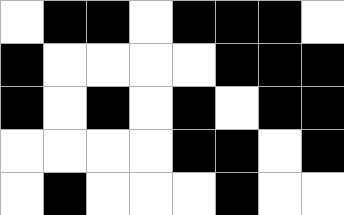[["white", "black", "black", "white", "black", "black", "black", "white"], ["black", "white", "white", "white", "white", "black", "black", "black"], ["black", "white", "black", "white", "black", "white", "black", "black"], ["white", "white", "white", "white", "black", "black", "white", "black"], ["white", "black", "white", "white", "white", "black", "white", "white"]]